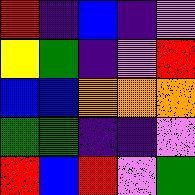[["red", "indigo", "blue", "indigo", "violet"], ["yellow", "green", "indigo", "violet", "red"], ["blue", "blue", "orange", "orange", "orange"], ["green", "green", "indigo", "indigo", "violet"], ["red", "blue", "red", "violet", "green"]]